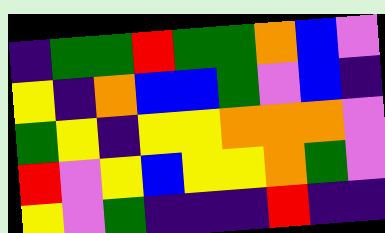[["indigo", "green", "green", "red", "green", "green", "orange", "blue", "violet"], ["yellow", "indigo", "orange", "blue", "blue", "green", "violet", "blue", "indigo"], ["green", "yellow", "indigo", "yellow", "yellow", "orange", "orange", "orange", "violet"], ["red", "violet", "yellow", "blue", "yellow", "yellow", "orange", "green", "violet"], ["yellow", "violet", "green", "indigo", "indigo", "indigo", "red", "indigo", "indigo"]]